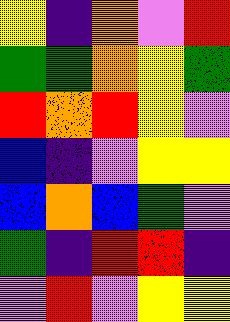[["yellow", "indigo", "orange", "violet", "red"], ["green", "green", "orange", "yellow", "green"], ["red", "orange", "red", "yellow", "violet"], ["blue", "indigo", "violet", "yellow", "yellow"], ["blue", "orange", "blue", "green", "violet"], ["green", "indigo", "red", "red", "indigo"], ["violet", "red", "violet", "yellow", "yellow"]]